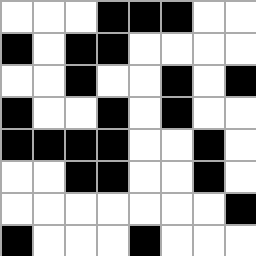[["white", "white", "white", "black", "black", "black", "white", "white"], ["black", "white", "black", "black", "white", "white", "white", "white"], ["white", "white", "black", "white", "white", "black", "white", "black"], ["black", "white", "white", "black", "white", "black", "white", "white"], ["black", "black", "black", "black", "white", "white", "black", "white"], ["white", "white", "black", "black", "white", "white", "black", "white"], ["white", "white", "white", "white", "white", "white", "white", "black"], ["black", "white", "white", "white", "black", "white", "white", "white"]]